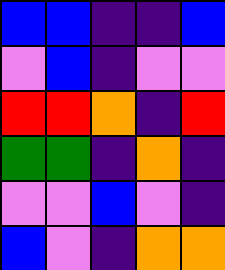[["blue", "blue", "indigo", "indigo", "blue"], ["violet", "blue", "indigo", "violet", "violet"], ["red", "red", "orange", "indigo", "red"], ["green", "green", "indigo", "orange", "indigo"], ["violet", "violet", "blue", "violet", "indigo"], ["blue", "violet", "indigo", "orange", "orange"]]